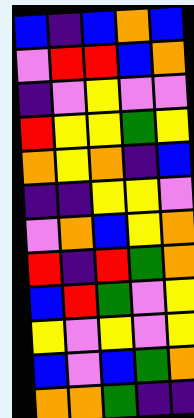[["blue", "indigo", "blue", "orange", "blue"], ["violet", "red", "red", "blue", "orange"], ["indigo", "violet", "yellow", "violet", "violet"], ["red", "yellow", "yellow", "green", "yellow"], ["orange", "yellow", "orange", "indigo", "blue"], ["indigo", "indigo", "yellow", "yellow", "violet"], ["violet", "orange", "blue", "yellow", "orange"], ["red", "indigo", "red", "green", "orange"], ["blue", "red", "green", "violet", "yellow"], ["yellow", "violet", "yellow", "violet", "yellow"], ["blue", "violet", "blue", "green", "orange"], ["orange", "orange", "green", "indigo", "indigo"]]